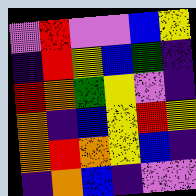[["violet", "red", "violet", "violet", "blue", "yellow"], ["indigo", "red", "yellow", "blue", "green", "indigo"], ["red", "orange", "green", "yellow", "violet", "indigo"], ["orange", "indigo", "blue", "yellow", "red", "yellow"], ["orange", "red", "orange", "yellow", "blue", "indigo"], ["indigo", "orange", "blue", "indigo", "violet", "violet"]]